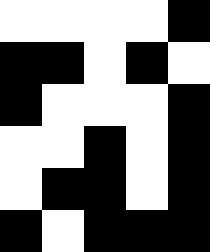[["white", "white", "white", "white", "black"], ["black", "black", "white", "black", "white"], ["black", "white", "white", "white", "black"], ["white", "white", "black", "white", "black"], ["white", "black", "black", "white", "black"], ["black", "white", "black", "black", "black"]]